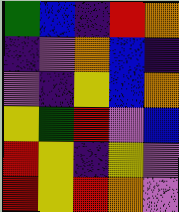[["green", "blue", "indigo", "red", "orange"], ["indigo", "violet", "orange", "blue", "indigo"], ["violet", "indigo", "yellow", "blue", "orange"], ["yellow", "green", "red", "violet", "blue"], ["red", "yellow", "indigo", "yellow", "violet"], ["red", "yellow", "red", "orange", "violet"]]